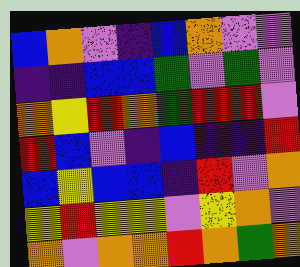[["blue", "orange", "violet", "indigo", "blue", "orange", "violet", "violet"], ["indigo", "indigo", "blue", "blue", "green", "violet", "green", "violet"], ["orange", "yellow", "red", "orange", "green", "red", "red", "violet"], ["red", "blue", "violet", "indigo", "blue", "indigo", "indigo", "red"], ["blue", "yellow", "blue", "blue", "indigo", "red", "violet", "orange"], ["yellow", "red", "yellow", "yellow", "violet", "yellow", "orange", "violet"], ["orange", "violet", "orange", "orange", "red", "orange", "green", "orange"]]